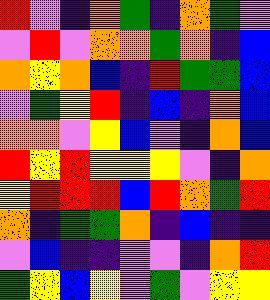[["red", "violet", "indigo", "orange", "green", "indigo", "orange", "green", "violet"], ["violet", "red", "violet", "orange", "orange", "green", "orange", "indigo", "blue"], ["orange", "yellow", "orange", "blue", "indigo", "red", "green", "green", "blue"], ["violet", "green", "yellow", "red", "indigo", "blue", "indigo", "orange", "blue"], ["orange", "orange", "violet", "yellow", "blue", "violet", "indigo", "orange", "blue"], ["red", "yellow", "red", "yellow", "yellow", "yellow", "violet", "indigo", "orange"], ["yellow", "red", "red", "red", "blue", "red", "orange", "green", "red"], ["orange", "indigo", "green", "green", "orange", "indigo", "blue", "indigo", "indigo"], ["violet", "blue", "indigo", "indigo", "violet", "violet", "indigo", "orange", "red"], ["green", "yellow", "blue", "yellow", "violet", "green", "violet", "yellow", "yellow"]]